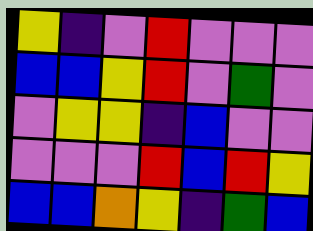[["yellow", "indigo", "violet", "red", "violet", "violet", "violet"], ["blue", "blue", "yellow", "red", "violet", "green", "violet"], ["violet", "yellow", "yellow", "indigo", "blue", "violet", "violet"], ["violet", "violet", "violet", "red", "blue", "red", "yellow"], ["blue", "blue", "orange", "yellow", "indigo", "green", "blue"]]